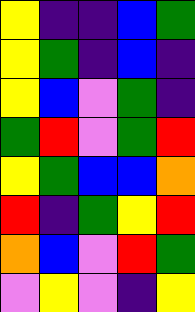[["yellow", "indigo", "indigo", "blue", "green"], ["yellow", "green", "indigo", "blue", "indigo"], ["yellow", "blue", "violet", "green", "indigo"], ["green", "red", "violet", "green", "red"], ["yellow", "green", "blue", "blue", "orange"], ["red", "indigo", "green", "yellow", "red"], ["orange", "blue", "violet", "red", "green"], ["violet", "yellow", "violet", "indigo", "yellow"]]